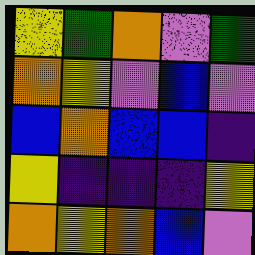[["yellow", "green", "orange", "violet", "green"], ["orange", "yellow", "violet", "blue", "violet"], ["blue", "orange", "blue", "blue", "indigo"], ["yellow", "indigo", "indigo", "indigo", "yellow"], ["orange", "yellow", "orange", "blue", "violet"]]